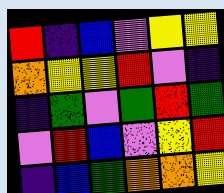[["red", "indigo", "blue", "violet", "yellow", "yellow"], ["orange", "yellow", "yellow", "red", "violet", "indigo"], ["indigo", "green", "violet", "green", "red", "green"], ["violet", "red", "blue", "violet", "yellow", "red"], ["indigo", "blue", "green", "orange", "orange", "yellow"]]